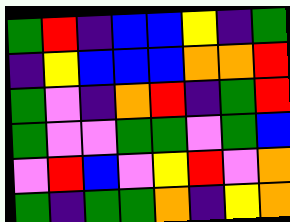[["green", "red", "indigo", "blue", "blue", "yellow", "indigo", "green"], ["indigo", "yellow", "blue", "blue", "blue", "orange", "orange", "red"], ["green", "violet", "indigo", "orange", "red", "indigo", "green", "red"], ["green", "violet", "violet", "green", "green", "violet", "green", "blue"], ["violet", "red", "blue", "violet", "yellow", "red", "violet", "orange"], ["green", "indigo", "green", "green", "orange", "indigo", "yellow", "orange"]]